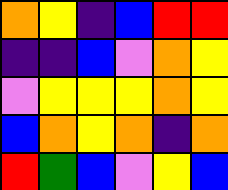[["orange", "yellow", "indigo", "blue", "red", "red"], ["indigo", "indigo", "blue", "violet", "orange", "yellow"], ["violet", "yellow", "yellow", "yellow", "orange", "yellow"], ["blue", "orange", "yellow", "orange", "indigo", "orange"], ["red", "green", "blue", "violet", "yellow", "blue"]]